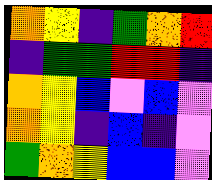[["orange", "yellow", "indigo", "green", "orange", "red"], ["indigo", "green", "green", "red", "red", "indigo"], ["orange", "yellow", "blue", "violet", "blue", "violet"], ["orange", "yellow", "indigo", "blue", "indigo", "violet"], ["green", "orange", "yellow", "blue", "blue", "violet"]]